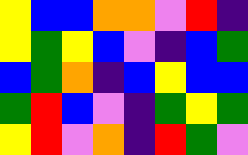[["yellow", "blue", "blue", "orange", "orange", "violet", "red", "indigo"], ["yellow", "green", "yellow", "blue", "violet", "indigo", "blue", "green"], ["blue", "green", "orange", "indigo", "blue", "yellow", "blue", "blue"], ["green", "red", "blue", "violet", "indigo", "green", "yellow", "green"], ["yellow", "red", "violet", "orange", "indigo", "red", "green", "violet"]]